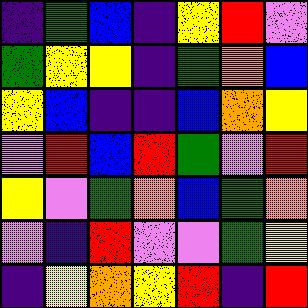[["indigo", "green", "blue", "indigo", "yellow", "red", "violet"], ["green", "yellow", "yellow", "indigo", "green", "orange", "blue"], ["yellow", "blue", "indigo", "indigo", "blue", "orange", "yellow"], ["violet", "red", "blue", "red", "green", "violet", "red"], ["yellow", "violet", "green", "orange", "blue", "green", "orange"], ["violet", "indigo", "red", "violet", "violet", "green", "yellow"], ["indigo", "yellow", "orange", "yellow", "red", "indigo", "red"]]